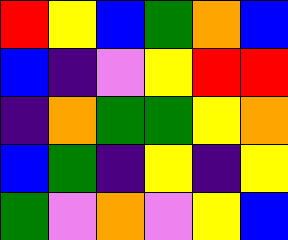[["red", "yellow", "blue", "green", "orange", "blue"], ["blue", "indigo", "violet", "yellow", "red", "red"], ["indigo", "orange", "green", "green", "yellow", "orange"], ["blue", "green", "indigo", "yellow", "indigo", "yellow"], ["green", "violet", "orange", "violet", "yellow", "blue"]]